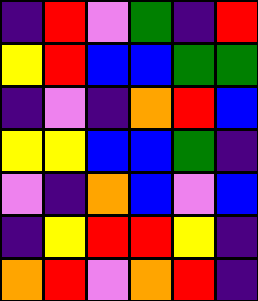[["indigo", "red", "violet", "green", "indigo", "red"], ["yellow", "red", "blue", "blue", "green", "green"], ["indigo", "violet", "indigo", "orange", "red", "blue"], ["yellow", "yellow", "blue", "blue", "green", "indigo"], ["violet", "indigo", "orange", "blue", "violet", "blue"], ["indigo", "yellow", "red", "red", "yellow", "indigo"], ["orange", "red", "violet", "orange", "red", "indigo"]]